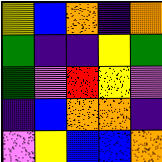[["yellow", "blue", "orange", "indigo", "orange"], ["green", "indigo", "indigo", "yellow", "green"], ["green", "violet", "red", "yellow", "violet"], ["indigo", "blue", "orange", "orange", "indigo"], ["violet", "yellow", "blue", "blue", "orange"]]